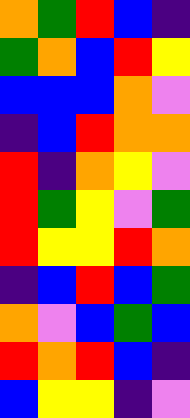[["orange", "green", "red", "blue", "indigo"], ["green", "orange", "blue", "red", "yellow"], ["blue", "blue", "blue", "orange", "violet"], ["indigo", "blue", "red", "orange", "orange"], ["red", "indigo", "orange", "yellow", "violet"], ["red", "green", "yellow", "violet", "green"], ["red", "yellow", "yellow", "red", "orange"], ["indigo", "blue", "red", "blue", "green"], ["orange", "violet", "blue", "green", "blue"], ["red", "orange", "red", "blue", "indigo"], ["blue", "yellow", "yellow", "indigo", "violet"]]